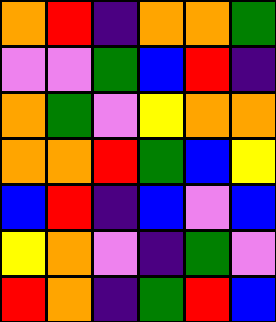[["orange", "red", "indigo", "orange", "orange", "green"], ["violet", "violet", "green", "blue", "red", "indigo"], ["orange", "green", "violet", "yellow", "orange", "orange"], ["orange", "orange", "red", "green", "blue", "yellow"], ["blue", "red", "indigo", "blue", "violet", "blue"], ["yellow", "orange", "violet", "indigo", "green", "violet"], ["red", "orange", "indigo", "green", "red", "blue"]]